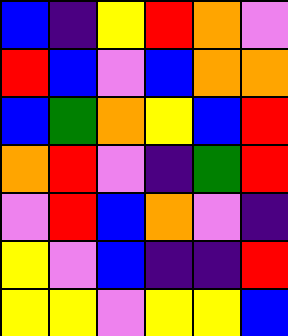[["blue", "indigo", "yellow", "red", "orange", "violet"], ["red", "blue", "violet", "blue", "orange", "orange"], ["blue", "green", "orange", "yellow", "blue", "red"], ["orange", "red", "violet", "indigo", "green", "red"], ["violet", "red", "blue", "orange", "violet", "indigo"], ["yellow", "violet", "blue", "indigo", "indigo", "red"], ["yellow", "yellow", "violet", "yellow", "yellow", "blue"]]